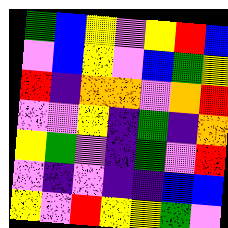[["green", "blue", "yellow", "violet", "yellow", "red", "blue"], ["violet", "blue", "yellow", "violet", "blue", "green", "yellow"], ["red", "indigo", "orange", "orange", "violet", "orange", "red"], ["violet", "violet", "yellow", "indigo", "green", "indigo", "orange"], ["yellow", "green", "violet", "indigo", "green", "violet", "red"], ["violet", "indigo", "violet", "indigo", "indigo", "blue", "blue"], ["yellow", "violet", "red", "yellow", "yellow", "green", "violet"]]